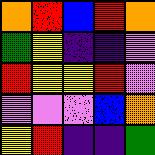[["orange", "red", "blue", "red", "orange"], ["green", "yellow", "indigo", "indigo", "violet"], ["red", "yellow", "yellow", "red", "violet"], ["violet", "violet", "violet", "blue", "orange"], ["yellow", "red", "indigo", "indigo", "green"]]